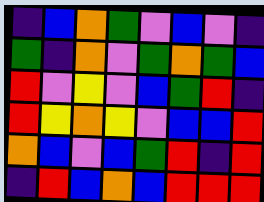[["indigo", "blue", "orange", "green", "violet", "blue", "violet", "indigo"], ["green", "indigo", "orange", "violet", "green", "orange", "green", "blue"], ["red", "violet", "yellow", "violet", "blue", "green", "red", "indigo"], ["red", "yellow", "orange", "yellow", "violet", "blue", "blue", "red"], ["orange", "blue", "violet", "blue", "green", "red", "indigo", "red"], ["indigo", "red", "blue", "orange", "blue", "red", "red", "red"]]